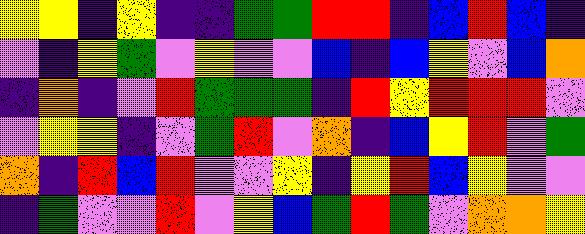[["yellow", "yellow", "indigo", "yellow", "indigo", "indigo", "green", "green", "red", "red", "indigo", "blue", "red", "blue", "indigo"], ["violet", "indigo", "yellow", "green", "violet", "yellow", "violet", "violet", "blue", "indigo", "blue", "yellow", "violet", "blue", "orange"], ["indigo", "orange", "indigo", "violet", "red", "green", "green", "green", "indigo", "red", "yellow", "red", "red", "red", "violet"], ["violet", "yellow", "yellow", "indigo", "violet", "green", "red", "violet", "orange", "indigo", "blue", "yellow", "red", "violet", "green"], ["orange", "indigo", "red", "blue", "red", "violet", "violet", "yellow", "indigo", "yellow", "red", "blue", "yellow", "violet", "violet"], ["indigo", "green", "violet", "violet", "red", "violet", "yellow", "blue", "green", "red", "green", "violet", "orange", "orange", "yellow"]]